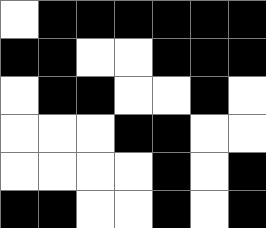[["white", "black", "black", "black", "black", "black", "black"], ["black", "black", "white", "white", "black", "black", "black"], ["white", "black", "black", "white", "white", "black", "white"], ["white", "white", "white", "black", "black", "white", "white"], ["white", "white", "white", "white", "black", "white", "black"], ["black", "black", "white", "white", "black", "white", "black"]]